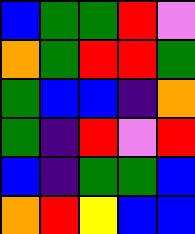[["blue", "green", "green", "red", "violet"], ["orange", "green", "red", "red", "green"], ["green", "blue", "blue", "indigo", "orange"], ["green", "indigo", "red", "violet", "red"], ["blue", "indigo", "green", "green", "blue"], ["orange", "red", "yellow", "blue", "blue"]]